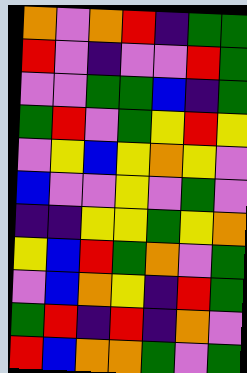[["orange", "violet", "orange", "red", "indigo", "green", "green"], ["red", "violet", "indigo", "violet", "violet", "red", "green"], ["violet", "violet", "green", "green", "blue", "indigo", "green"], ["green", "red", "violet", "green", "yellow", "red", "yellow"], ["violet", "yellow", "blue", "yellow", "orange", "yellow", "violet"], ["blue", "violet", "violet", "yellow", "violet", "green", "violet"], ["indigo", "indigo", "yellow", "yellow", "green", "yellow", "orange"], ["yellow", "blue", "red", "green", "orange", "violet", "green"], ["violet", "blue", "orange", "yellow", "indigo", "red", "green"], ["green", "red", "indigo", "red", "indigo", "orange", "violet"], ["red", "blue", "orange", "orange", "green", "violet", "green"]]